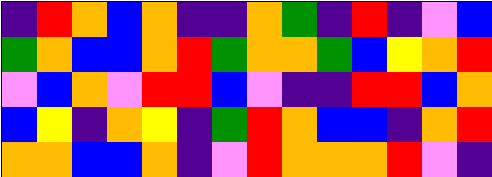[["indigo", "red", "orange", "blue", "orange", "indigo", "indigo", "orange", "green", "indigo", "red", "indigo", "violet", "blue"], ["green", "orange", "blue", "blue", "orange", "red", "green", "orange", "orange", "green", "blue", "yellow", "orange", "red"], ["violet", "blue", "orange", "violet", "red", "red", "blue", "violet", "indigo", "indigo", "red", "red", "blue", "orange"], ["blue", "yellow", "indigo", "orange", "yellow", "indigo", "green", "red", "orange", "blue", "blue", "indigo", "orange", "red"], ["orange", "orange", "blue", "blue", "orange", "indigo", "violet", "red", "orange", "orange", "orange", "red", "violet", "indigo"]]